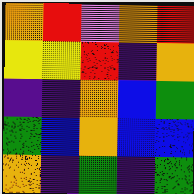[["orange", "red", "violet", "orange", "red"], ["yellow", "yellow", "red", "indigo", "orange"], ["indigo", "indigo", "orange", "blue", "green"], ["green", "blue", "orange", "blue", "blue"], ["orange", "indigo", "green", "indigo", "green"]]